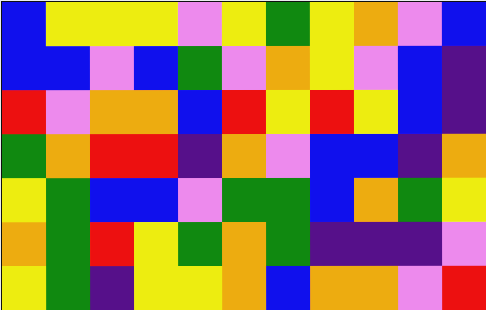[["blue", "yellow", "yellow", "yellow", "violet", "yellow", "green", "yellow", "orange", "violet", "blue"], ["blue", "blue", "violet", "blue", "green", "violet", "orange", "yellow", "violet", "blue", "indigo"], ["red", "violet", "orange", "orange", "blue", "red", "yellow", "red", "yellow", "blue", "indigo"], ["green", "orange", "red", "red", "indigo", "orange", "violet", "blue", "blue", "indigo", "orange"], ["yellow", "green", "blue", "blue", "violet", "green", "green", "blue", "orange", "green", "yellow"], ["orange", "green", "red", "yellow", "green", "orange", "green", "indigo", "indigo", "indigo", "violet"], ["yellow", "green", "indigo", "yellow", "yellow", "orange", "blue", "orange", "orange", "violet", "red"]]